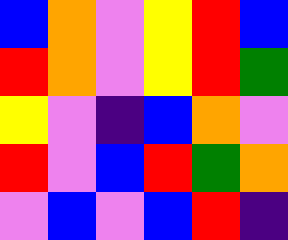[["blue", "orange", "violet", "yellow", "red", "blue"], ["red", "orange", "violet", "yellow", "red", "green"], ["yellow", "violet", "indigo", "blue", "orange", "violet"], ["red", "violet", "blue", "red", "green", "orange"], ["violet", "blue", "violet", "blue", "red", "indigo"]]